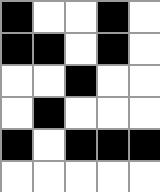[["black", "white", "white", "black", "white"], ["black", "black", "white", "black", "white"], ["white", "white", "black", "white", "white"], ["white", "black", "white", "white", "white"], ["black", "white", "black", "black", "black"], ["white", "white", "white", "white", "white"]]